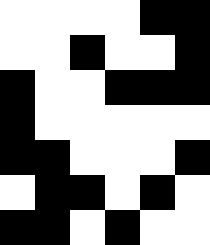[["white", "white", "white", "white", "black", "black"], ["white", "white", "black", "white", "white", "black"], ["black", "white", "white", "black", "black", "black"], ["black", "white", "white", "white", "white", "white"], ["black", "black", "white", "white", "white", "black"], ["white", "black", "black", "white", "black", "white"], ["black", "black", "white", "black", "white", "white"]]